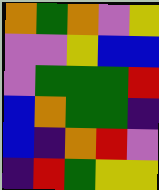[["orange", "green", "orange", "violet", "yellow"], ["violet", "violet", "yellow", "blue", "blue"], ["violet", "green", "green", "green", "red"], ["blue", "orange", "green", "green", "indigo"], ["blue", "indigo", "orange", "red", "violet"], ["indigo", "red", "green", "yellow", "yellow"]]